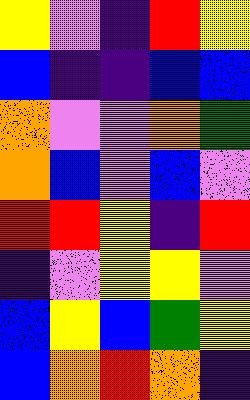[["yellow", "violet", "indigo", "red", "yellow"], ["blue", "indigo", "indigo", "blue", "blue"], ["orange", "violet", "violet", "orange", "green"], ["orange", "blue", "violet", "blue", "violet"], ["red", "red", "yellow", "indigo", "red"], ["indigo", "violet", "yellow", "yellow", "violet"], ["blue", "yellow", "blue", "green", "yellow"], ["blue", "orange", "red", "orange", "indigo"]]